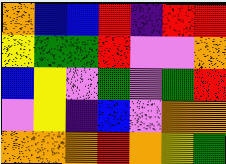[["orange", "blue", "blue", "red", "indigo", "red", "red"], ["yellow", "green", "green", "red", "violet", "violet", "orange"], ["blue", "yellow", "violet", "green", "violet", "green", "red"], ["violet", "yellow", "indigo", "blue", "violet", "orange", "orange"], ["orange", "orange", "orange", "red", "orange", "yellow", "green"]]